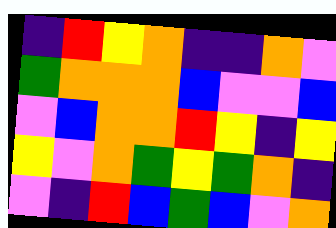[["indigo", "red", "yellow", "orange", "indigo", "indigo", "orange", "violet"], ["green", "orange", "orange", "orange", "blue", "violet", "violet", "blue"], ["violet", "blue", "orange", "orange", "red", "yellow", "indigo", "yellow"], ["yellow", "violet", "orange", "green", "yellow", "green", "orange", "indigo"], ["violet", "indigo", "red", "blue", "green", "blue", "violet", "orange"]]